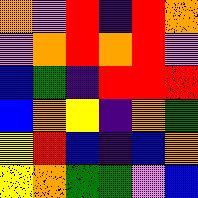[["orange", "violet", "red", "indigo", "red", "orange"], ["violet", "orange", "red", "orange", "red", "violet"], ["blue", "green", "indigo", "red", "red", "red"], ["blue", "orange", "yellow", "indigo", "orange", "green"], ["yellow", "red", "blue", "indigo", "blue", "orange"], ["yellow", "orange", "green", "green", "violet", "blue"]]